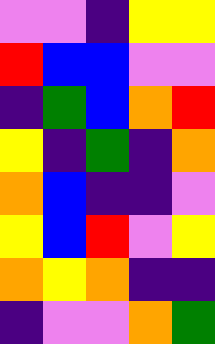[["violet", "violet", "indigo", "yellow", "yellow"], ["red", "blue", "blue", "violet", "violet"], ["indigo", "green", "blue", "orange", "red"], ["yellow", "indigo", "green", "indigo", "orange"], ["orange", "blue", "indigo", "indigo", "violet"], ["yellow", "blue", "red", "violet", "yellow"], ["orange", "yellow", "orange", "indigo", "indigo"], ["indigo", "violet", "violet", "orange", "green"]]